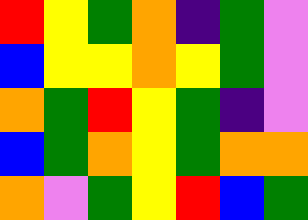[["red", "yellow", "green", "orange", "indigo", "green", "violet"], ["blue", "yellow", "yellow", "orange", "yellow", "green", "violet"], ["orange", "green", "red", "yellow", "green", "indigo", "violet"], ["blue", "green", "orange", "yellow", "green", "orange", "orange"], ["orange", "violet", "green", "yellow", "red", "blue", "green"]]